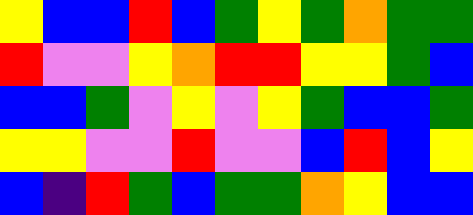[["yellow", "blue", "blue", "red", "blue", "green", "yellow", "green", "orange", "green", "green"], ["red", "violet", "violet", "yellow", "orange", "red", "red", "yellow", "yellow", "green", "blue"], ["blue", "blue", "green", "violet", "yellow", "violet", "yellow", "green", "blue", "blue", "green"], ["yellow", "yellow", "violet", "violet", "red", "violet", "violet", "blue", "red", "blue", "yellow"], ["blue", "indigo", "red", "green", "blue", "green", "green", "orange", "yellow", "blue", "blue"]]